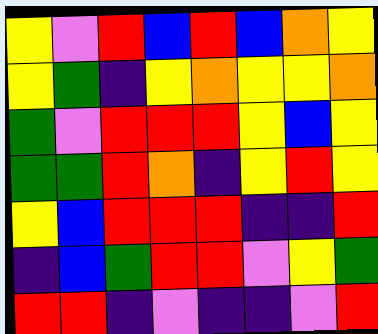[["yellow", "violet", "red", "blue", "red", "blue", "orange", "yellow"], ["yellow", "green", "indigo", "yellow", "orange", "yellow", "yellow", "orange"], ["green", "violet", "red", "red", "red", "yellow", "blue", "yellow"], ["green", "green", "red", "orange", "indigo", "yellow", "red", "yellow"], ["yellow", "blue", "red", "red", "red", "indigo", "indigo", "red"], ["indigo", "blue", "green", "red", "red", "violet", "yellow", "green"], ["red", "red", "indigo", "violet", "indigo", "indigo", "violet", "red"]]